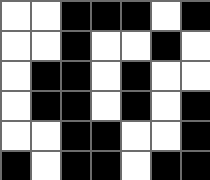[["white", "white", "black", "black", "black", "white", "black"], ["white", "white", "black", "white", "white", "black", "white"], ["white", "black", "black", "white", "black", "white", "white"], ["white", "black", "black", "white", "black", "white", "black"], ["white", "white", "black", "black", "white", "white", "black"], ["black", "white", "black", "black", "white", "black", "black"]]